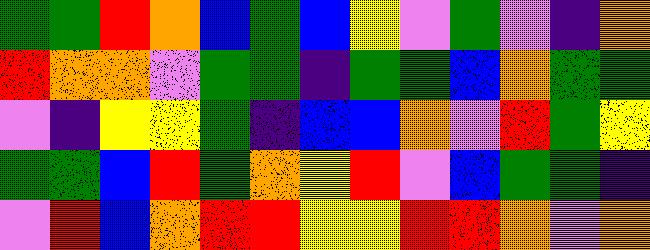[["green", "green", "red", "orange", "blue", "green", "blue", "yellow", "violet", "green", "violet", "indigo", "orange"], ["red", "orange", "orange", "violet", "green", "green", "indigo", "green", "green", "blue", "orange", "green", "green"], ["violet", "indigo", "yellow", "yellow", "green", "indigo", "blue", "blue", "orange", "violet", "red", "green", "yellow"], ["green", "green", "blue", "red", "green", "orange", "yellow", "red", "violet", "blue", "green", "green", "indigo"], ["violet", "red", "blue", "orange", "red", "red", "yellow", "yellow", "red", "red", "orange", "violet", "orange"]]